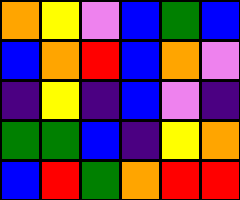[["orange", "yellow", "violet", "blue", "green", "blue"], ["blue", "orange", "red", "blue", "orange", "violet"], ["indigo", "yellow", "indigo", "blue", "violet", "indigo"], ["green", "green", "blue", "indigo", "yellow", "orange"], ["blue", "red", "green", "orange", "red", "red"]]